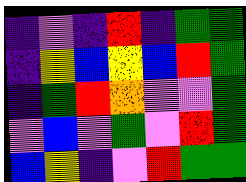[["indigo", "violet", "indigo", "red", "indigo", "green", "green"], ["indigo", "yellow", "blue", "yellow", "blue", "red", "green"], ["indigo", "green", "red", "orange", "violet", "violet", "green"], ["violet", "blue", "violet", "green", "violet", "red", "green"], ["blue", "yellow", "indigo", "violet", "red", "green", "green"]]